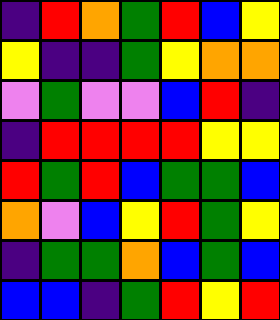[["indigo", "red", "orange", "green", "red", "blue", "yellow"], ["yellow", "indigo", "indigo", "green", "yellow", "orange", "orange"], ["violet", "green", "violet", "violet", "blue", "red", "indigo"], ["indigo", "red", "red", "red", "red", "yellow", "yellow"], ["red", "green", "red", "blue", "green", "green", "blue"], ["orange", "violet", "blue", "yellow", "red", "green", "yellow"], ["indigo", "green", "green", "orange", "blue", "green", "blue"], ["blue", "blue", "indigo", "green", "red", "yellow", "red"]]